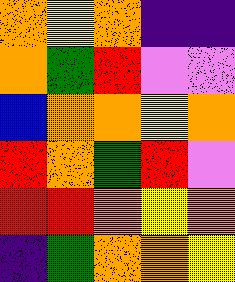[["orange", "yellow", "orange", "indigo", "indigo"], ["orange", "green", "red", "violet", "violet"], ["blue", "orange", "orange", "yellow", "orange"], ["red", "orange", "green", "red", "violet"], ["red", "red", "orange", "yellow", "orange"], ["indigo", "green", "orange", "orange", "yellow"]]